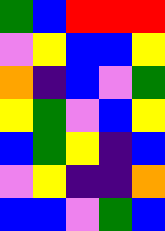[["green", "blue", "red", "red", "red"], ["violet", "yellow", "blue", "blue", "yellow"], ["orange", "indigo", "blue", "violet", "green"], ["yellow", "green", "violet", "blue", "yellow"], ["blue", "green", "yellow", "indigo", "blue"], ["violet", "yellow", "indigo", "indigo", "orange"], ["blue", "blue", "violet", "green", "blue"]]